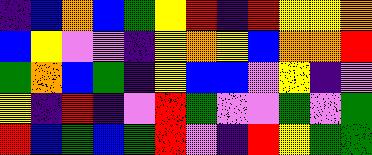[["indigo", "blue", "orange", "blue", "green", "yellow", "red", "indigo", "red", "yellow", "yellow", "orange"], ["blue", "yellow", "violet", "violet", "indigo", "yellow", "orange", "yellow", "blue", "orange", "orange", "red"], ["green", "orange", "blue", "green", "indigo", "yellow", "blue", "blue", "violet", "yellow", "indigo", "violet"], ["yellow", "indigo", "red", "indigo", "violet", "red", "green", "violet", "violet", "green", "violet", "green"], ["red", "blue", "green", "blue", "green", "red", "violet", "indigo", "red", "yellow", "green", "green"]]